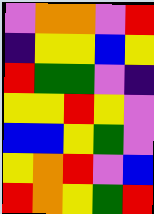[["violet", "orange", "orange", "violet", "red"], ["indigo", "yellow", "yellow", "blue", "yellow"], ["red", "green", "green", "violet", "indigo"], ["yellow", "yellow", "red", "yellow", "violet"], ["blue", "blue", "yellow", "green", "violet"], ["yellow", "orange", "red", "violet", "blue"], ["red", "orange", "yellow", "green", "red"]]